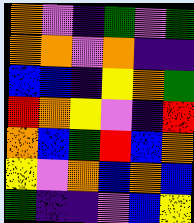[["orange", "violet", "indigo", "green", "violet", "green"], ["orange", "orange", "violet", "orange", "indigo", "indigo"], ["blue", "blue", "indigo", "yellow", "orange", "green"], ["red", "orange", "yellow", "violet", "indigo", "red"], ["orange", "blue", "green", "red", "blue", "orange"], ["yellow", "violet", "orange", "blue", "orange", "blue"], ["green", "indigo", "indigo", "violet", "blue", "yellow"]]